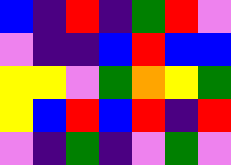[["blue", "indigo", "red", "indigo", "green", "red", "violet"], ["violet", "indigo", "indigo", "blue", "red", "blue", "blue"], ["yellow", "yellow", "violet", "green", "orange", "yellow", "green"], ["yellow", "blue", "red", "blue", "red", "indigo", "red"], ["violet", "indigo", "green", "indigo", "violet", "green", "violet"]]